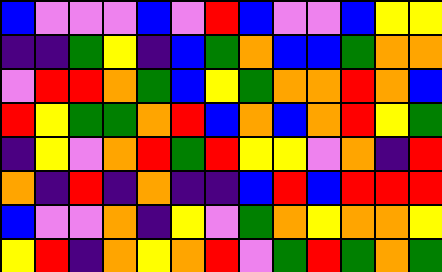[["blue", "violet", "violet", "violet", "blue", "violet", "red", "blue", "violet", "violet", "blue", "yellow", "yellow"], ["indigo", "indigo", "green", "yellow", "indigo", "blue", "green", "orange", "blue", "blue", "green", "orange", "orange"], ["violet", "red", "red", "orange", "green", "blue", "yellow", "green", "orange", "orange", "red", "orange", "blue"], ["red", "yellow", "green", "green", "orange", "red", "blue", "orange", "blue", "orange", "red", "yellow", "green"], ["indigo", "yellow", "violet", "orange", "red", "green", "red", "yellow", "yellow", "violet", "orange", "indigo", "red"], ["orange", "indigo", "red", "indigo", "orange", "indigo", "indigo", "blue", "red", "blue", "red", "red", "red"], ["blue", "violet", "violet", "orange", "indigo", "yellow", "violet", "green", "orange", "yellow", "orange", "orange", "yellow"], ["yellow", "red", "indigo", "orange", "yellow", "orange", "red", "violet", "green", "red", "green", "orange", "green"]]